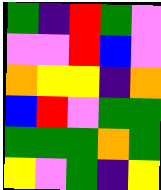[["green", "indigo", "red", "green", "violet"], ["violet", "violet", "red", "blue", "violet"], ["orange", "yellow", "yellow", "indigo", "orange"], ["blue", "red", "violet", "green", "green"], ["green", "green", "green", "orange", "green"], ["yellow", "violet", "green", "indigo", "yellow"]]